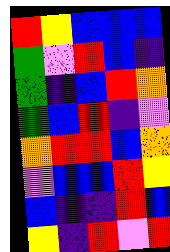[["red", "yellow", "blue", "blue", "blue"], ["green", "violet", "red", "blue", "indigo"], ["green", "indigo", "blue", "red", "orange"], ["green", "blue", "red", "indigo", "violet"], ["orange", "red", "red", "blue", "orange"], ["violet", "blue", "blue", "red", "yellow"], ["blue", "indigo", "indigo", "red", "blue"], ["yellow", "indigo", "red", "violet", "red"]]